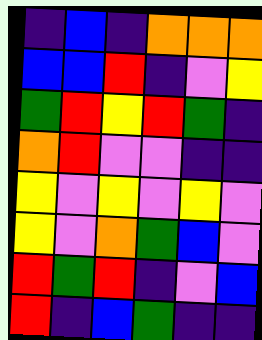[["indigo", "blue", "indigo", "orange", "orange", "orange"], ["blue", "blue", "red", "indigo", "violet", "yellow"], ["green", "red", "yellow", "red", "green", "indigo"], ["orange", "red", "violet", "violet", "indigo", "indigo"], ["yellow", "violet", "yellow", "violet", "yellow", "violet"], ["yellow", "violet", "orange", "green", "blue", "violet"], ["red", "green", "red", "indigo", "violet", "blue"], ["red", "indigo", "blue", "green", "indigo", "indigo"]]